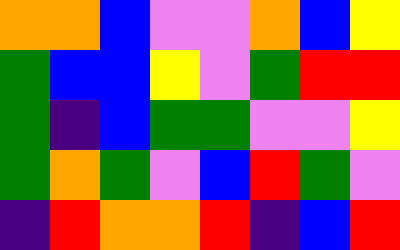[["orange", "orange", "blue", "violet", "violet", "orange", "blue", "yellow"], ["green", "blue", "blue", "yellow", "violet", "green", "red", "red"], ["green", "indigo", "blue", "green", "green", "violet", "violet", "yellow"], ["green", "orange", "green", "violet", "blue", "red", "green", "violet"], ["indigo", "red", "orange", "orange", "red", "indigo", "blue", "red"]]